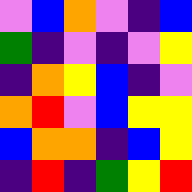[["violet", "blue", "orange", "violet", "indigo", "blue"], ["green", "indigo", "violet", "indigo", "violet", "yellow"], ["indigo", "orange", "yellow", "blue", "indigo", "violet"], ["orange", "red", "violet", "blue", "yellow", "yellow"], ["blue", "orange", "orange", "indigo", "blue", "yellow"], ["indigo", "red", "indigo", "green", "yellow", "red"]]